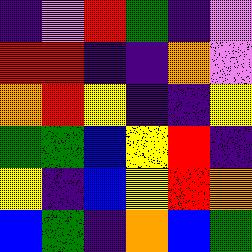[["indigo", "violet", "red", "green", "indigo", "violet"], ["red", "red", "indigo", "indigo", "orange", "violet"], ["orange", "red", "yellow", "indigo", "indigo", "yellow"], ["green", "green", "blue", "yellow", "red", "indigo"], ["yellow", "indigo", "blue", "yellow", "red", "orange"], ["blue", "green", "indigo", "orange", "blue", "green"]]